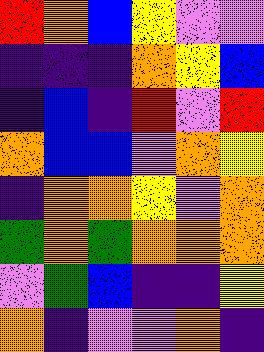[["red", "orange", "blue", "yellow", "violet", "violet"], ["indigo", "indigo", "indigo", "orange", "yellow", "blue"], ["indigo", "blue", "indigo", "red", "violet", "red"], ["orange", "blue", "blue", "violet", "orange", "yellow"], ["indigo", "orange", "orange", "yellow", "violet", "orange"], ["green", "orange", "green", "orange", "orange", "orange"], ["violet", "green", "blue", "indigo", "indigo", "yellow"], ["orange", "indigo", "violet", "violet", "orange", "indigo"]]